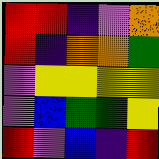[["red", "red", "indigo", "violet", "orange"], ["red", "indigo", "orange", "orange", "green"], ["violet", "yellow", "yellow", "yellow", "yellow"], ["violet", "blue", "green", "green", "yellow"], ["red", "violet", "blue", "indigo", "red"]]